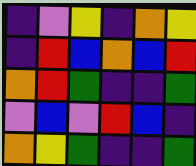[["indigo", "violet", "yellow", "indigo", "orange", "yellow"], ["indigo", "red", "blue", "orange", "blue", "red"], ["orange", "red", "green", "indigo", "indigo", "green"], ["violet", "blue", "violet", "red", "blue", "indigo"], ["orange", "yellow", "green", "indigo", "indigo", "green"]]